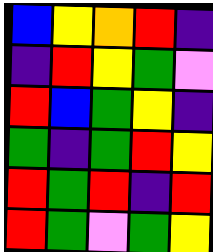[["blue", "yellow", "orange", "red", "indigo"], ["indigo", "red", "yellow", "green", "violet"], ["red", "blue", "green", "yellow", "indigo"], ["green", "indigo", "green", "red", "yellow"], ["red", "green", "red", "indigo", "red"], ["red", "green", "violet", "green", "yellow"]]